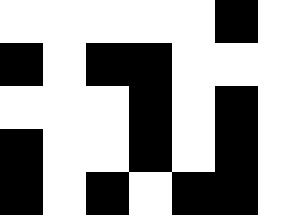[["white", "white", "white", "white", "white", "black", "white"], ["black", "white", "black", "black", "white", "white", "white"], ["white", "white", "white", "black", "white", "black", "white"], ["black", "white", "white", "black", "white", "black", "white"], ["black", "white", "black", "white", "black", "black", "white"]]